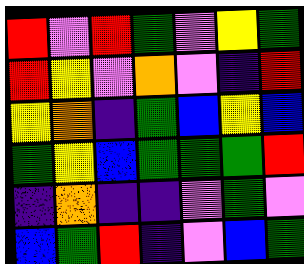[["red", "violet", "red", "green", "violet", "yellow", "green"], ["red", "yellow", "violet", "orange", "violet", "indigo", "red"], ["yellow", "orange", "indigo", "green", "blue", "yellow", "blue"], ["green", "yellow", "blue", "green", "green", "green", "red"], ["indigo", "orange", "indigo", "indigo", "violet", "green", "violet"], ["blue", "green", "red", "indigo", "violet", "blue", "green"]]